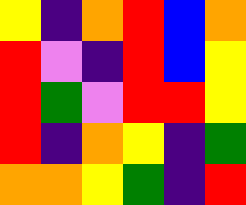[["yellow", "indigo", "orange", "red", "blue", "orange"], ["red", "violet", "indigo", "red", "blue", "yellow"], ["red", "green", "violet", "red", "red", "yellow"], ["red", "indigo", "orange", "yellow", "indigo", "green"], ["orange", "orange", "yellow", "green", "indigo", "red"]]